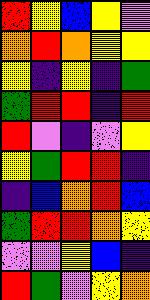[["red", "yellow", "blue", "yellow", "violet"], ["orange", "red", "orange", "yellow", "yellow"], ["yellow", "indigo", "yellow", "indigo", "green"], ["green", "red", "red", "indigo", "red"], ["red", "violet", "indigo", "violet", "yellow"], ["yellow", "green", "red", "red", "indigo"], ["indigo", "blue", "orange", "red", "blue"], ["green", "red", "red", "orange", "yellow"], ["violet", "violet", "yellow", "blue", "indigo"], ["red", "green", "violet", "yellow", "orange"]]